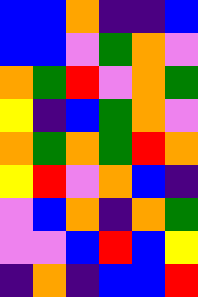[["blue", "blue", "orange", "indigo", "indigo", "blue"], ["blue", "blue", "violet", "green", "orange", "violet"], ["orange", "green", "red", "violet", "orange", "green"], ["yellow", "indigo", "blue", "green", "orange", "violet"], ["orange", "green", "orange", "green", "red", "orange"], ["yellow", "red", "violet", "orange", "blue", "indigo"], ["violet", "blue", "orange", "indigo", "orange", "green"], ["violet", "violet", "blue", "red", "blue", "yellow"], ["indigo", "orange", "indigo", "blue", "blue", "red"]]